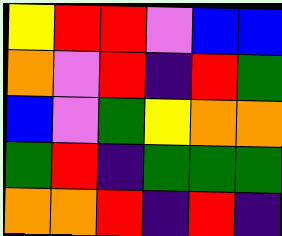[["yellow", "red", "red", "violet", "blue", "blue"], ["orange", "violet", "red", "indigo", "red", "green"], ["blue", "violet", "green", "yellow", "orange", "orange"], ["green", "red", "indigo", "green", "green", "green"], ["orange", "orange", "red", "indigo", "red", "indigo"]]